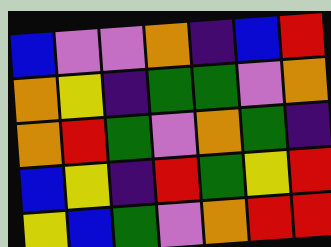[["blue", "violet", "violet", "orange", "indigo", "blue", "red"], ["orange", "yellow", "indigo", "green", "green", "violet", "orange"], ["orange", "red", "green", "violet", "orange", "green", "indigo"], ["blue", "yellow", "indigo", "red", "green", "yellow", "red"], ["yellow", "blue", "green", "violet", "orange", "red", "red"]]